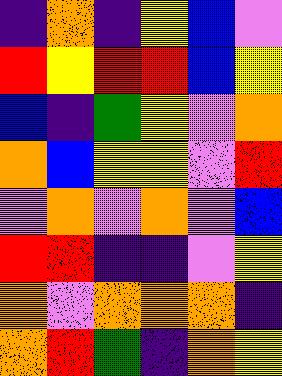[["indigo", "orange", "indigo", "yellow", "blue", "violet"], ["red", "yellow", "red", "red", "blue", "yellow"], ["blue", "indigo", "green", "yellow", "violet", "orange"], ["orange", "blue", "yellow", "yellow", "violet", "red"], ["violet", "orange", "violet", "orange", "violet", "blue"], ["red", "red", "indigo", "indigo", "violet", "yellow"], ["orange", "violet", "orange", "orange", "orange", "indigo"], ["orange", "red", "green", "indigo", "orange", "yellow"]]